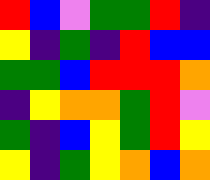[["red", "blue", "violet", "green", "green", "red", "indigo"], ["yellow", "indigo", "green", "indigo", "red", "blue", "blue"], ["green", "green", "blue", "red", "red", "red", "orange"], ["indigo", "yellow", "orange", "orange", "green", "red", "violet"], ["green", "indigo", "blue", "yellow", "green", "red", "yellow"], ["yellow", "indigo", "green", "yellow", "orange", "blue", "orange"]]